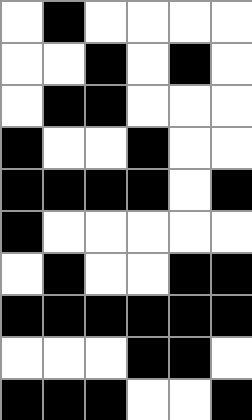[["white", "black", "white", "white", "white", "white"], ["white", "white", "black", "white", "black", "white"], ["white", "black", "black", "white", "white", "white"], ["black", "white", "white", "black", "white", "white"], ["black", "black", "black", "black", "white", "black"], ["black", "white", "white", "white", "white", "white"], ["white", "black", "white", "white", "black", "black"], ["black", "black", "black", "black", "black", "black"], ["white", "white", "white", "black", "black", "white"], ["black", "black", "black", "white", "white", "black"]]